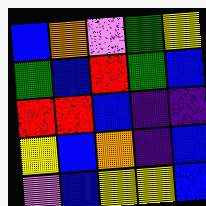[["blue", "orange", "violet", "green", "yellow"], ["green", "blue", "red", "green", "blue"], ["red", "red", "blue", "indigo", "indigo"], ["yellow", "blue", "orange", "indigo", "blue"], ["violet", "blue", "yellow", "yellow", "blue"]]